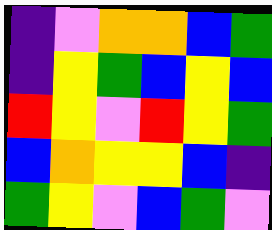[["indigo", "violet", "orange", "orange", "blue", "green"], ["indigo", "yellow", "green", "blue", "yellow", "blue"], ["red", "yellow", "violet", "red", "yellow", "green"], ["blue", "orange", "yellow", "yellow", "blue", "indigo"], ["green", "yellow", "violet", "blue", "green", "violet"]]